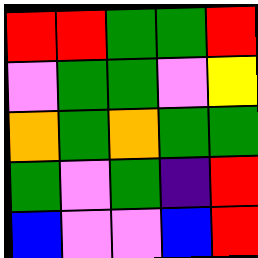[["red", "red", "green", "green", "red"], ["violet", "green", "green", "violet", "yellow"], ["orange", "green", "orange", "green", "green"], ["green", "violet", "green", "indigo", "red"], ["blue", "violet", "violet", "blue", "red"]]